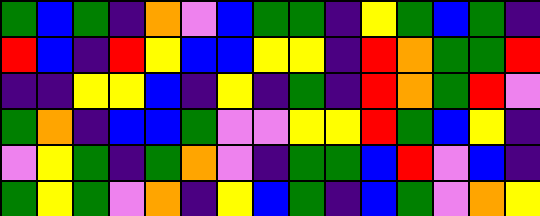[["green", "blue", "green", "indigo", "orange", "violet", "blue", "green", "green", "indigo", "yellow", "green", "blue", "green", "indigo"], ["red", "blue", "indigo", "red", "yellow", "blue", "blue", "yellow", "yellow", "indigo", "red", "orange", "green", "green", "red"], ["indigo", "indigo", "yellow", "yellow", "blue", "indigo", "yellow", "indigo", "green", "indigo", "red", "orange", "green", "red", "violet"], ["green", "orange", "indigo", "blue", "blue", "green", "violet", "violet", "yellow", "yellow", "red", "green", "blue", "yellow", "indigo"], ["violet", "yellow", "green", "indigo", "green", "orange", "violet", "indigo", "green", "green", "blue", "red", "violet", "blue", "indigo"], ["green", "yellow", "green", "violet", "orange", "indigo", "yellow", "blue", "green", "indigo", "blue", "green", "violet", "orange", "yellow"]]